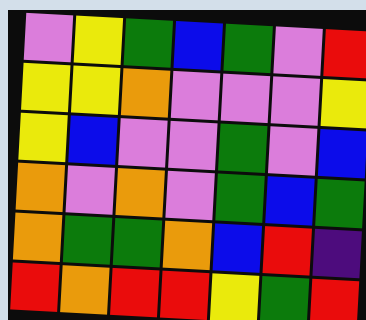[["violet", "yellow", "green", "blue", "green", "violet", "red"], ["yellow", "yellow", "orange", "violet", "violet", "violet", "yellow"], ["yellow", "blue", "violet", "violet", "green", "violet", "blue"], ["orange", "violet", "orange", "violet", "green", "blue", "green"], ["orange", "green", "green", "orange", "blue", "red", "indigo"], ["red", "orange", "red", "red", "yellow", "green", "red"]]